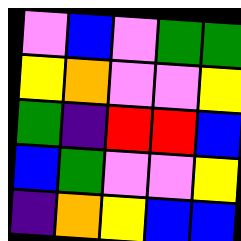[["violet", "blue", "violet", "green", "green"], ["yellow", "orange", "violet", "violet", "yellow"], ["green", "indigo", "red", "red", "blue"], ["blue", "green", "violet", "violet", "yellow"], ["indigo", "orange", "yellow", "blue", "blue"]]